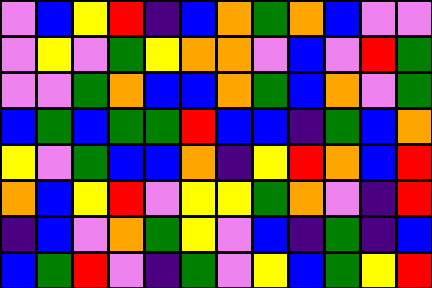[["violet", "blue", "yellow", "red", "indigo", "blue", "orange", "green", "orange", "blue", "violet", "violet"], ["violet", "yellow", "violet", "green", "yellow", "orange", "orange", "violet", "blue", "violet", "red", "green"], ["violet", "violet", "green", "orange", "blue", "blue", "orange", "green", "blue", "orange", "violet", "green"], ["blue", "green", "blue", "green", "green", "red", "blue", "blue", "indigo", "green", "blue", "orange"], ["yellow", "violet", "green", "blue", "blue", "orange", "indigo", "yellow", "red", "orange", "blue", "red"], ["orange", "blue", "yellow", "red", "violet", "yellow", "yellow", "green", "orange", "violet", "indigo", "red"], ["indigo", "blue", "violet", "orange", "green", "yellow", "violet", "blue", "indigo", "green", "indigo", "blue"], ["blue", "green", "red", "violet", "indigo", "green", "violet", "yellow", "blue", "green", "yellow", "red"]]